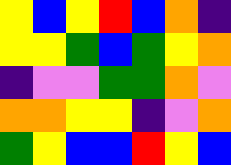[["yellow", "blue", "yellow", "red", "blue", "orange", "indigo"], ["yellow", "yellow", "green", "blue", "green", "yellow", "orange"], ["indigo", "violet", "violet", "green", "green", "orange", "violet"], ["orange", "orange", "yellow", "yellow", "indigo", "violet", "orange"], ["green", "yellow", "blue", "blue", "red", "yellow", "blue"]]